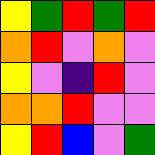[["yellow", "green", "red", "green", "red"], ["orange", "red", "violet", "orange", "violet"], ["yellow", "violet", "indigo", "red", "violet"], ["orange", "orange", "red", "violet", "violet"], ["yellow", "red", "blue", "violet", "green"]]